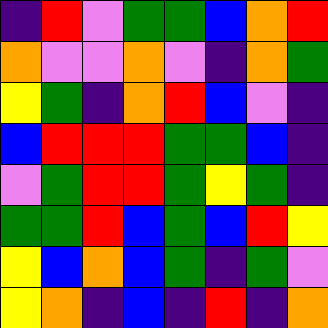[["indigo", "red", "violet", "green", "green", "blue", "orange", "red"], ["orange", "violet", "violet", "orange", "violet", "indigo", "orange", "green"], ["yellow", "green", "indigo", "orange", "red", "blue", "violet", "indigo"], ["blue", "red", "red", "red", "green", "green", "blue", "indigo"], ["violet", "green", "red", "red", "green", "yellow", "green", "indigo"], ["green", "green", "red", "blue", "green", "blue", "red", "yellow"], ["yellow", "blue", "orange", "blue", "green", "indigo", "green", "violet"], ["yellow", "orange", "indigo", "blue", "indigo", "red", "indigo", "orange"]]